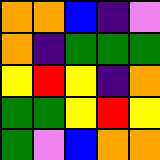[["orange", "orange", "blue", "indigo", "violet"], ["orange", "indigo", "green", "green", "green"], ["yellow", "red", "yellow", "indigo", "orange"], ["green", "green", "yellow", "red", "yellow"], ["green", "violet", "blue", "orange", "orange"]]